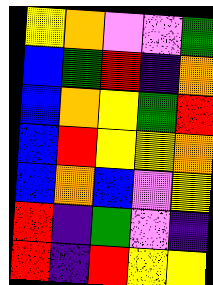[["yellow", "orange", "violet", "violet", "green"], ["blue", "green", "red", "indigo", "orange"], ["blue", "orange", "yellow", "green", "red"], ["blue", "red", "yellow", "yellow", "orange"], ["blue", "orange", "blue", "violet", "yellow"], ["red", "indigo", "green", "violet", "indigo"], ["red", "indigo", "red", "yellow", "yellow"]]